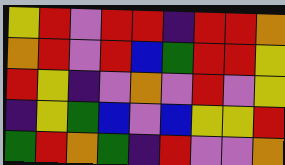[["yellow", "red", "violet", "red", "red", "indigo", "red", "red", "orange"], ["orange", "red", "violet", "red", "blue", "green", "red", "red", "yellow"], ["red", "yellow", "indigo", "violet", "orange", "violet", "red", "violet", "yellow"], ["indigo", "yellow", "green", "blue", "violet", "blue", "yellow", "yellow", "red"], ["green", "red", "orange", "green", "indigo", "red", "violet", "violet", "orange"]]